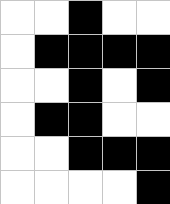[["white", "white", "black", "white", "white"], ["white", "black", "black", "black", "black"], ["white", "white", "black", "white", "black"], ["white", "black", "black", "white", "white"], ["white", "white", "black", "black", "black"], ["white", "white", "white", "white", "black"]]